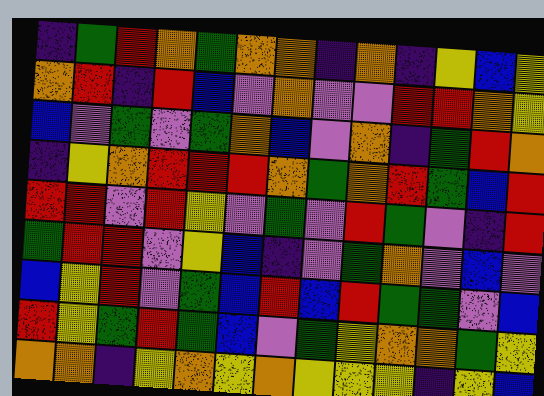[["indigo", "green", "red", "orange", "green", "orange", "orange", "indigo", "orange", "indigo", "yellow", "blue", "yellow"], ["orange", "red", "indigo", "red", "blue", "violet", "orange", "violet", "violet", "red", "red", "orange", "yellow"], ["blue", "violet", "green", "violet", "green", "orange", "blue", "violet", "orange", "indigo", "green", "red", "orange"], ["indigo", "yellow", "orange", "red", "red", "red", "orange", "green", "orange", "red", "green", "blue", "red"], ["red", "red", "violet", "red", "yellow", "violet", "green", "violet", "red", "green", "violet", "indigo", "red"], ["green", "red", "red", "violet", "yellow", "blue", "indigo", "violet", "green", "orange", "violet", "blue", "violet"], ["blue", "yellow", "red", "violet", "green", "blue", "red", "blue", "red", "green", "green", "violet", "blue"], ["red", "yellow", "green", "red", "green", "blue", "violet", "green", "yellow", "orange", "orange", "green", "yellow"], ["orange", "orange", "indigo", "yellow", "orange", "yellow", "orange", "yellow", "yellow", "yellow", "indigo", "yellow", "blue"]]